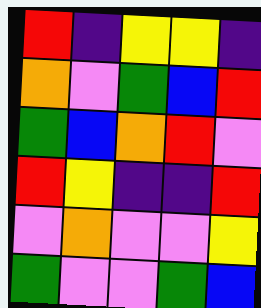[["red", "indigo", "yellow", "yellow", "indigo"], ["orange", "violet", "green", "blue", "red"], ["green", "blue", "orange", "red", "violet"], ["red", "yellow", "indigo", "indigo", "red"], ["violet", "orange", "violet", "violet", "yellow"], ["green", "violet", "violet", "green", "blue"]]